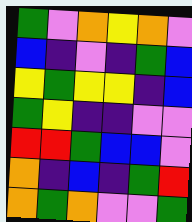[["green", "violet", "orange", "yellow", "orange", "violet"], ["blue", "indigo", "violet", "indigo", "green", "blue"], ["yellow", "green", "yellow", "yellow", "indigo", "blue"], ["green", "yellow", "indigo", "indigo", "violet", "violet"], ["red", "red", "green", "blue", "blue", "violet"], ["orange", "indigo", "blue", "indigo", "green", "red"], ["orange", "green", "orange", "violet", "violet", "green"]]